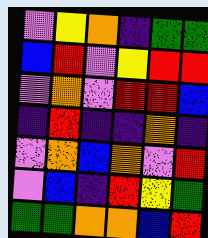[["violet", "yellow", "orange", "indigo", "green", "green"], ["blue", "red", "violet", "yellow", "red", "red"], ["violet", "orange", "violet", "red", "red", "blue"], ["indigo", "red", "indigo", "indigo", "orange", "indigo"], ["violet", "orange", "blue", "orange", "violet", "red"], ["violet", "blue", "indigo", "red", "yellow", "green"], ["green", "green", "orange", "orange", "blue", "red"]]